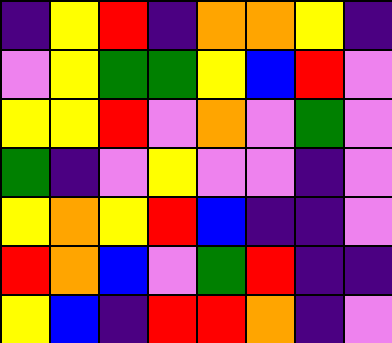[["indigo", "yellow", "red", "indigo", "orange", "orange", "yellow", "indigo"], ["violet", "yellow", "green", "green", "yellow", "blue", "red", "violet"], ["yellow", "yellow", "red", "violet", "orange", "violet", "green", "violet"], ["green", "indigo", "violet", "yellow", "violet", "violet", "indigo", "violet"], ["yellow", "orange", "yellow", "red", "blue", "indigo", "indigo", "violet"], ["red", "orange", "blue", "violet", "green", "red", "indigo", "indigo"], ["yellow", "blue", "indigo", "red", "red", "orange", "indigo", "violet"]]